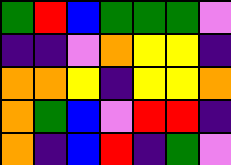[["green", "red", "blue", "green", "green", "green", "violet"], ["indigo", "indigo", "violet", "orange", "yellow", "yellow", "indigo"], ["orange", "orange", "yellow", "indigo", "yellow", "yellow", "orange"], ["orange", "green", "blue", "violet", "red", "red", "indigo"], ["orange", "indigo", "blue", "red", "indigo", "green", "violet"]]